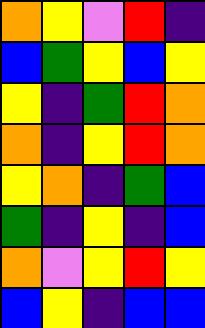[["orange", "yellow", "violet", "red", "indigo"], ["blue", "green", "yellow", "blue", "yellow"], ["yellow", "indigo", "green", "red", "orange"], ["orange", "indigo", "yellow", "red", "orange"], ["yellow", "orange", "indigo", "green", "blue"], ["green", "indigo", "yellow", "indigo", "blue"], ["orange", "violet", "yellow", "red", "yellow"], ["blue", "yellow", "indigo", "blue", "blue"]]